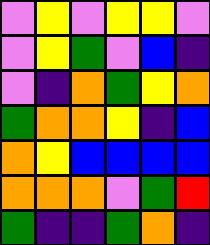[["violet", "yellow", "violet", "yellow", "yellow", "violet"], ["violet", "yellow", "green", "violet", "blue", "indigo"], ["violet", "indigo", "orange", "green", "yellow", "orange"], ["green", "orange", "orange", "yellow", "indigo", "blue"], ["orange", "yellow", "blue", "blue", "blue", "blue"], ["orange", "orange", "orange", "violet", "green", "red"], ["green", "indigo", "indigo", "green", "orange", "indigo"]]